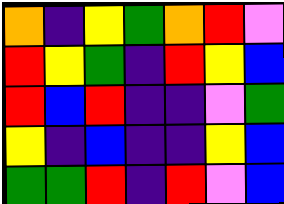[["orange", "indigo", "yellow", "green", "orange", "red", "violet"], ["red", "yellow", "green", "indigo", "red", "yellow", "blue"], ["red", "blue", "red", "indigo", "indigo", "violet", "green"], ["yellow", "indigo", "blue", "indigo", "indigo", "yellow", "blue"], ["green", "green", "red", "indigo", "red", "violet", "blue"]]